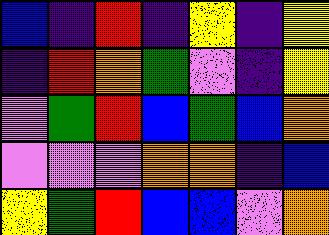[["blue", "indigo", "red", "indigo", "yellow", "indigo", "yellow"], ["indigo", "red", "orange", "green", "violet", "indigo", "yellow"], ["violet", "green", "red", "blue", "green", "blue", "orange"], ["violet", "violet", "violet", "orange", "orange", "indigo", "blue"], ["yellow", "green", "red", "blue", "blue", "violet", "orange"]]